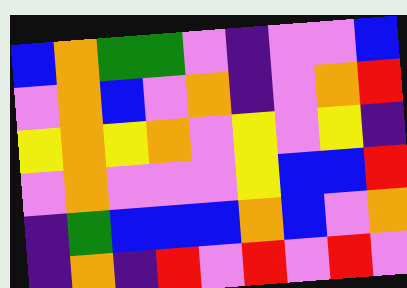[["blue", "orange", "green", "green", "violet", "indigo", "violet", "violet", "blue"], ["violet", "orange", "blue", "violet", "orange", "indigo", "violet", "orange", "red"], ["yellow", "orange", "yellow", "orange", "violet", "yellow", "violet", "yellow", "indigo"], ["violet", "orange", "violet", "violet", "violet", "yellow", "blue", "blue", "red"], ["indigo", "green", "blue", "blue", "blue", "orange", "blue", "violet", "orange"], ["indigo", "orange", "indigo", "red", "violet", "red", "violet", "red", "violet"]]